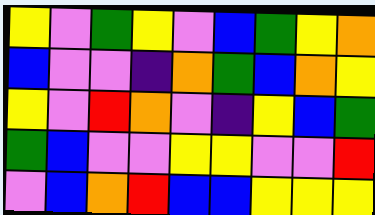[["yellow", "violet", "green", "yellow", "violet", "blue", "green", "yellow", "orange"], ["blue", "violet", "violet", "indigo", "orange", "green", "blue", "orange", "yellow"], ["yellow", "violet", "red", "orange", "violet", "indigo", "yellow", "blue", "green"], ["green", "blue", "violet", "violet", "yellow", "yellow", "violet", "violet", "red"], ["violet", "blue", "orange", "red", "blue", "blue", "yellow", "yellow", "yellow"]]